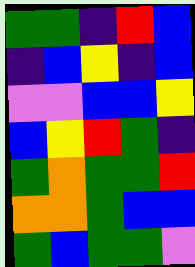[["green", "green", "indigo", "red", "blue"], ["indigo", "blue", "yellow", "indigo", "blue"], ["violet", "violet", "blue", "blue", "yellow"], ["blue", "yellow", "red", "green", "indigo"], ["green", "orange", "green", "green", "red"], ["orange", "orange", "green", "blue", "blue"], ["green", "blue", "green", "green", "violet"]]